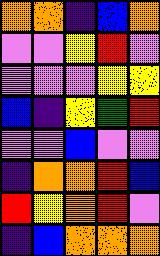[["orange", "orange", "indigo", "blue", "orange"], ["violet", "violet", "yellow", "red", "violet"], ["violet", "violet", "violet", "yellow", "yellow"], ["blue", "indigo", "yellow", "green", "red"], ["violet", "violet", "blue", "violet", "violet"], ["indigo", "orange", "orange", "red", "blue"], ["red", "yellow", "orange", "red", "violet"], ["indigo", "blue", "orange", "orange", "orange"]]